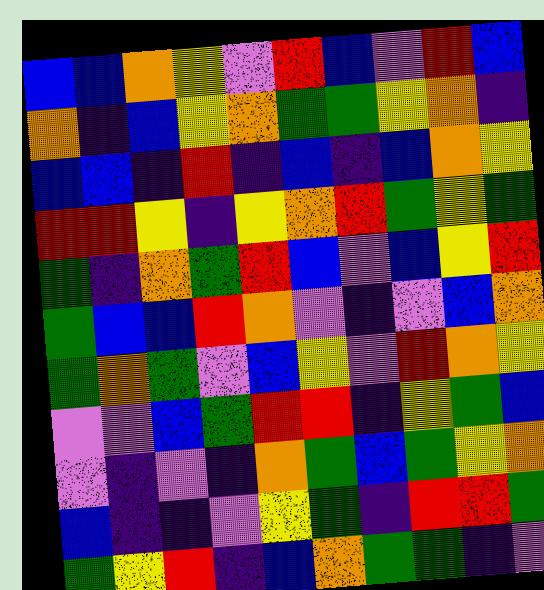[["blue", "blue", "orange", "yellow", "violet", "red", "blue", "violet", "red", "blue"], ["orange", "indigo", "blue", "yellow", "orange", "green", "green", "yellow", "orange", "indigo"], ["blue", "blue", "indigo", "red", "indigo", "blue", "indigo", "blue", "orange", "yellow"], ["red", "red", "yellow", "indigo", "yellow", "orange", "red", "green", "yellow", "green"], ["green", "indigo", "orange", "green", "red", "blue", "violet", "blue", "yellow", "red"], ["green", "blue", "blue", "red", "orange", "violet", "indigo", "violet", "blue", "orange"], ["green", "orange", "green", "violet", "blue", "yellow", "violet", "red", "orange", "yellow"], ["violet", "violet", "blue", "green", "red", "red", "indigo", "yellow", "green", "blue"], ["violet", "indigo", "violet", "indigo", "orange", "green", "blue", "green", "yellow", "orange"], ["blue", "indigo", "indigo", "violet", "yellow", "green", "indigo", "red", "red", "green"], ["green", "yellow", "red", "indigo", "blue", "orange", "green", "green", "indigo", "violet"]]